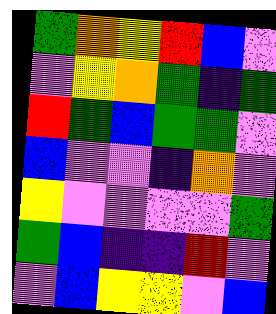[["green", "orange", "yellow", "red", "blue", "violet"], ["violet", "yellow", "orange", "green", "indigo", "green"], ["red", "green", "blue", "green", "green", "violet"], ["blue", "violet", "violet", "indigo", "orange", "violet"], ["yellow", "violet", "violet", "violet", "violet", "green"], ["green", "blue", "indigo", "indigo", "red", "violet"], ["violet", "blue", "yellow", "yellow", "violet", "blue"]]